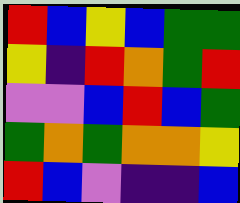[["red", "blue", "yellow", "blue", "green", "green"], ["yellow", "indigo", "red", "orange", "green", "red"], ["violet", "violet", "blue", "red", "blue", "green"], ["green", "orange", "green", "orange", "orange", "yellow"], ["red", "blue", "violet", "indigo", "indigo", "blue"]]